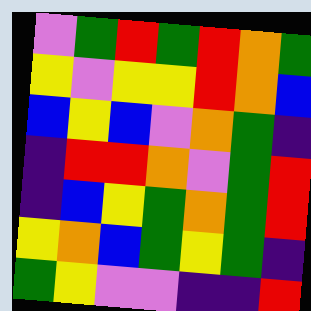[["violet", "green", "red", "green", "red", "orange", "green"], ["yellow", "violet", "yellow", "yellow", "red", "orange", "blue"], ["blue", "yellow", "blue", "violet", "orange", "green", "indigo"], ["indigo", "red", "red", "orange", "violet", "green", "red"], ["indigo", "blue", "yellow", "green", "orange", "green", "red"], ["yellow", "orange", "blue", "green", "yellow", "green", "indigo"], ["green", "yellow", "violet", "violet", "indigo", "indigo", "red"]]